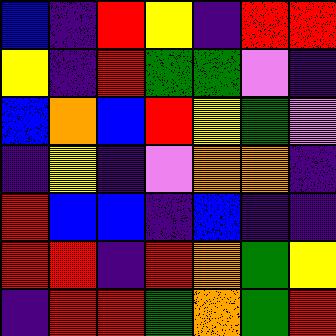[["blue", "indigo", "red", "yellow", "indigo", "red", "red"], ["yellow", "indigo", "red", "green", "green", "violet", "indigo"], ["blue", "orange", "blue", "red", "yellow", "green", "violet"], ["indigo", "yellow", "indigo", "violet", "orange", "orange", "indigo"], ["red", "blue", "blue", "indigo", "blue", "indigo", "indigo"], ["red", "red", "indigo", "red", "orange", "green", "yellow"], ["indigo", "red", "red", "green", "orange", "green", "red"]]